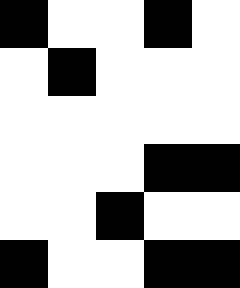[["black", "white", "white", "black", "white"], ["white", "black", "white", "white", "white"], ["white", "white", "white", "white", "white"], ["white", "white", "white", "black", "black"], ["white", "white", "black", "white", "white"], ["black", "white", "white", "black", "black"]]